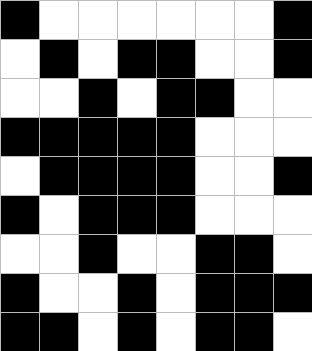[["black", "white", "white", "white", "white", "white", "white", "black"], ["white", "black", "white", "black", "black", "white", "white", "black"], ["white", "white", "black", "white", "black", "black", "white", "white"], ["black", "black", "black", "black", "black", "white", "white", "white"], ["white", "black", "black", "black", "black", "white", "white", "black"], ["black", "white", "black", "black", "black", "white", "white", "white"], ["white", "white", "black", "white", "white", "black", "black", "white"], ["black", "white", "white", "black", "white", "black", "black", "black"], ["black", "black", "white", "black", "white", "black", "black", "white"]]